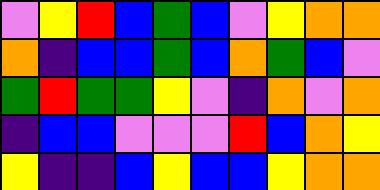[["violet", "yellow", "red", "blue", "green", "blue", "violet", "yellow", "orange", "orange"], ["orange", "indigo", "blue", "blue", "green", "blue", "orange", "green", "blue", "violet"], ["green", "red", "green", "green", "yellow", "violet", "indigo", "orange", "violet", "orange"], ["indigo", "blue", "blue", "violet", "violet", "violet", "red", "blue", "orange", "yellow"], ["yellow", "indigo", "indigo", "blue", "yellow", "blue", "blue", "yellow", "orange", "orange"]]